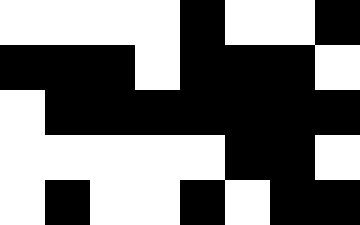[["white", "white", "white", "white", "black", "white", "white", "black"], ["black", "black", "black", "white", "black", "black", "black", "white"], ["white", "black", "black", "black", "black", "black", "black", "black"], ["white", "white", "white", "white", "white", "black", "black", "white"], ["white", "black", "white", "white", "black", "white", "black", "black"]]